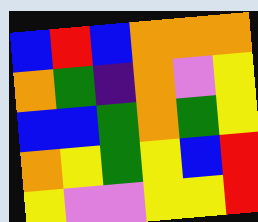[["blue", "red", "blue", "orange", "orange", "orange"], ["orange", "green", "indigo", "orange", "violet", "yellow"], ["blue", "blue", "green", "orange", "green", "yellow"], ["orange", "yellow", "green", "yellow", "blue", "red"], ["yellow", "violet", "violet", "yellow", "yellow", "red"]]